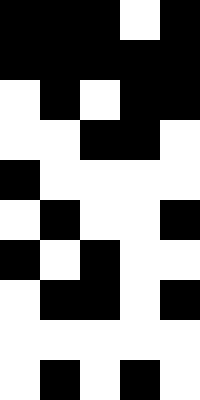[["black", "black", "black", "white", "black"], ["black", "black", "black", "black", "black"], ["white", "black", "white", "black", "black"], ["white", "white", "black", "black", "white"], ["black", "white", "white", "white", "white"], ["white", "black", "white", "white", "black"], ["black", "white", "black", "white", "white"], ["white", "black", "black", "white", "black"], ["white", "white", "white", "white", "white"], ["white", "black", "white", "black", "white"]]